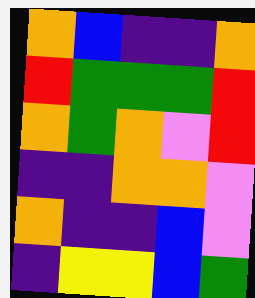[["orange", "blue", "indigo", "indigo", "orange"], ["red", "green", "green", "green", "red"], ["orange", "green", "orange", "violet", "red"], ["indigo", "indigo", "orange", "orange", "violet"], ["orange", "indigo", "indigo", "blue", "violet"], ["indigo", "yellow", "yellow", "blue", "green"]]